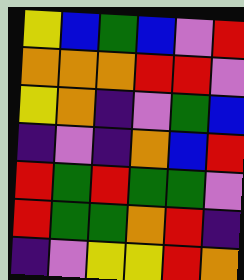[["yellow", "blue", "green", "blue", "violet", "red"], ["orange", "orange", "orange", "red", "red", "violet"], ["yellow", "orange", "indigo", "violet", "green", "blue"], ["indigo", "violet", "indigo", "orange", "blue", "red"], ["red", "green", "red", "green", "green", "violet"], ["red", "green", "green", "orange", "red", "indigo"], ["indigo", "violet", "yellow", "yellow", "red", "orange"]]